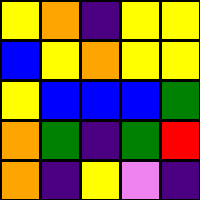[["yellow", "orange", "indigo", "yellow", "yellow"], ["blue", "yellow", "orange", "yellow", "yellow"], ["yellow", "blue", "blue", "blue", "green"], ["orange", "green", "indigo", "green", "red"], ["orange", "indigo", "yellow", "violet", "indigo"]]